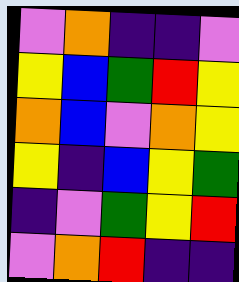[["violet", "orange", "indigo", "indigo", "violet"], ["yellow", "blue", "green", "red", "yellow"], ["orange", "blue", "violet", "orange", "yellow"], ["yellow", "indigo", "blue", "yellow", "green"], ["indigo", "violet", "green", "yellow", "red"], ["violet", "orange", "red", "indigo", "indigo"]]